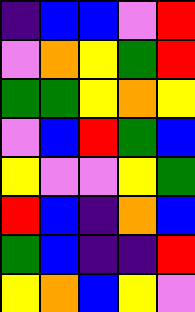[["indigo", "blue", "blue", "violet", "red"], ["violet", "orange", "yellow", "green", "red"], ["green", "green", "yellow", "orange", "yellow"], ["violet", "blue", "red", "green", "blue"], ["yellow", "violet", "violet", "yellow", "green"], ["red", "blue", "indigo", "orange", "blue"], ["green", "blue", "indigo", "indigo", "red"], ["yellow", "orange", "blue", "yellow", "violet"]]